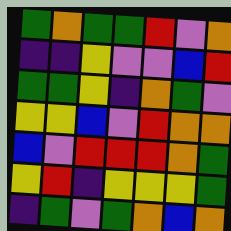[["green", "orange", "green", "green", "red", "violet", "orange"], ["indigo", "indigo", "yellow", "violet", "violet", "blue", "red"], ["green", "green", "yellow", "indigo", "orange", "green", "violet"], ["yellow", "yellow", "blue", "violet", "red", "orange", "orange"], ["blue", "violet", "red", "red", "red", "orange", "green"], ["yellow", "red", "indigo", "yellow", "yellow", "yellow", "green"], ["indigo", "green", "violet", "green", "orange", "blue", "orange"]]